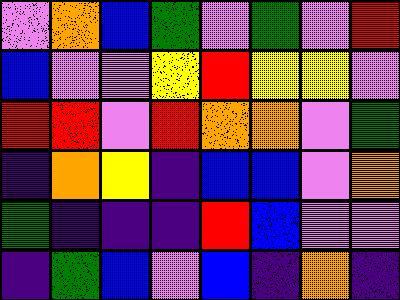[["violet", "orange", "blue", "green", "violet", "green", "violet", "red"], ["blue", "violet", "violet", "yellow", "red", "yellow", "yellow", "violet"], ["red", "red", "violet", "red", "orange", "orange", "violet", "green"], ["indigo", "orange", "yellow", "indigo", "blue", "blue", "violet", "orange"], ["green", "indigo", "indigo", "indigo", "red", "blue", "violet", "violet"], ["indigo", "green", "blue", "violet", "blue", "indigo", "orange", "indigo"]]